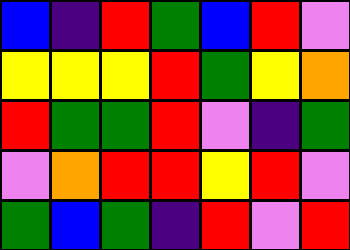[["blue", "indigo", "red", "green", "blue", "red", "violet"], ["yellow", "yellow", "yellow", "red", "green", "yellow", "orange"], ["red", "green", "green", "red", "violet", "indigo", "green"], ["violet", "orange", "red", "red", "yellow", "red", "violet"], ["green", "blue", "green", "indigo", "red", "violet", "red"]]